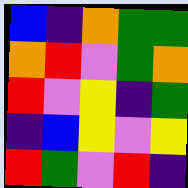[["blue", "indigo", "orange", "green", "green"], ["orange", "red", "violet", "green", "orange"], ["red", "violet", "yellow", "indigo", "green"], ["indigo", "blue", "yellow", "violet", "yellow"], ["red", "green", "violet", "red", "indigo"]]